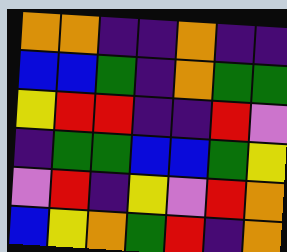[["orange", "orange", "indigo", "indigo", "orange", "indigo", "indigo"], ["blue", "blue", "green", "indigo", "orange", "green", "green"], ["yellow", "red", "red", "indigo", "indigo", "red", "violet"], ["indigo", "green", "green", "blue", "blue", "green", "yellow"], ["violet", "red", "indigo", "yellow", "violet", "red", "orange"], ["blue", "yellow", "orange", "green", "red", "indigo", "orange"]]